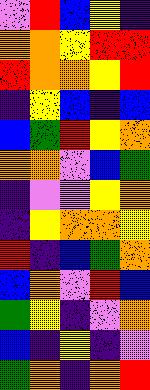[["violet", "red", "blue", "yellow", "indigo"], ["orange", "orange", "yellow", "red", "red"], ["red", "orange", "orange", "yellow", "red"], ["indigo", "yellow", "blue", "indigo", "blue"], ["blue", "green", "red", "yellow", "orange"], ["orange", "orange", "violet", "blue", "green"], ["indigo", "violet", "violet", "yellow", "orange"], ["indigo", "yellow", "orange", "orange", "yellow"], ["red", "indigo", "blue", "green", "orange"], ["blue", "orange", "violet", "red", "blue"], ["green", "yellow", "indigo", "violet", "orange"], ["blue", "indigo", "yellow", "indigo", "violet"], ["green", "orange", "indigo", "orange", "red"]]